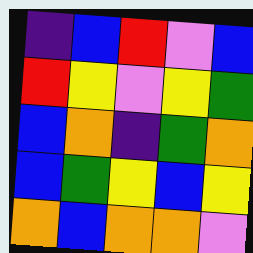[["indigo", "blue", "red", "violet", "blue"], ["red", "yellow", "violet", "yellow", "green"], ["blue", "orange", "indigo", "green", "orange"], ["blue", "green", "yellow", "blue", "yellow"], ["orange", "blue", "orange", "orange", "violet"]]